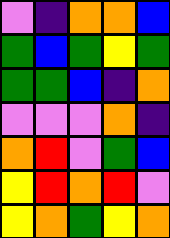[["violet", "indigo", "orange", "orange", "blue"], ["green", "blue", "green", "yellow", "green"], ["green", "green", "blue", "indigo", "orange"], ["violet", "violet", "violet", "orange", "indigo"], ["orange", "red", "violet", "green", "blue"], ["yellow", "red", "orange", "red", "violet"], ["yellow", "orange", "green", "yellow", "orange"]]